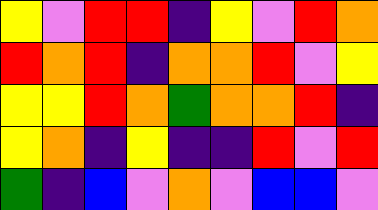[["yellow", "violet", "red", "red", "indigo", "yellow", "violet", "red", "orange"], ["red", "orange", "red", "indigo", "orange", "orange", "red", "violet", "yellow"], ["yellow", "yellow", "red", "orange", "green", "orange", "orange", "red", "indigo"], ["yellow", "orange", "indigo", "yellow", "indigo", "indigo", "red", "violet", "red"], ["green", "indigo", "blue", "violet", "orange", "violet", "blue", "blue", "violet"]]